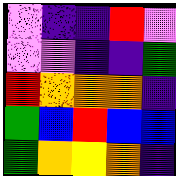[["violet", "indigo", "indigo", "red", "violet"], ["violet", "violet", "indigo", "indigo", "green"], ["red", "orange", "orange", "orange", "indigo"], ["green", "blue", "red", "blue", "blue"], ["green", "orange", "yellow", "orange", "indigo"]]